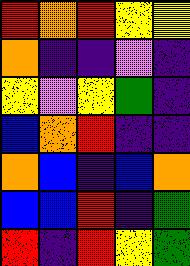[["red", "orange", "red", "yellow", "yellow"], ["orange", "indigo", "indigo", "violet", "indigo"], ["yellow", "violet", "yellow", "green", "indigo"], ["blue", "orange", "red", "indigo", "indigo"], ["orange", "blue", "indigo", "blue", "orange"], ["blue", "blue", "red", "indigo", "green"], ["red", "indigo", "red", "yellow", "green"]]